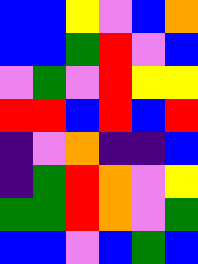[["blue", "blue", "yellow", "violet", "blue", "orange"], ["blue", "blue", "green", "red", "violet", "blue"], ["violet", "green", "violet", "red", "yellow", "yellow"], ["red", "red", "blue", "red", "blue", "red"], ["indigo", "violet", "orange", "indigo", "indigo", "blue"], ["indigo", "green", "red", "orange", "violet", "yellow"], ["green", "green", "red", "orange", "violet", "green"], ["blue", "blue", "violet", "blue", "green", "blue"]]